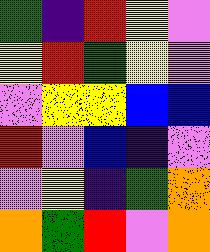[["green", "indigo", "red", "yellow", "violet"], ["yellow", "red", "green", "yellow", "violet"], ["violet", "yellow", "yellow", "blue", "blue"], ["red", "violet", "blue", "indigo", "violet"], ["violet", "yellow", "indigo", "green", "orange"], ["orange", "green", "red", "violet", "orange"]]